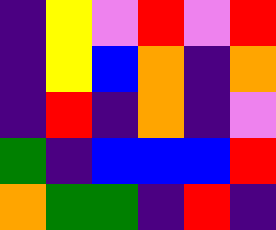[["indigo", "yellow", "violet", "red", "violet", "red"], ["indigo", "yellow", "blue", "orange", "indigo", "orange"], ["indigo", "red", "indigo", "orange", "indigo", "violet"], ["green", "indigo", "blue", "blue", "blue", "red"], ["orange", "green", "green", "indigo", "red", "indigo"]]